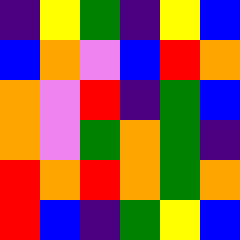[["indigo", "yellow", "green", "indigo", "yellow", "blue"], ["blue", "orange", "violet", "blue", "red", "orange"], ["orange", "violet", "red", "indigo", "green", "blue"], ["orange", "violet", "green", "orange", "green", "indigo"], ["red", "orange", "red", "orange", "green", "orange"], ["red", "blue", "indigo", "green", "yellow", "blue"]]